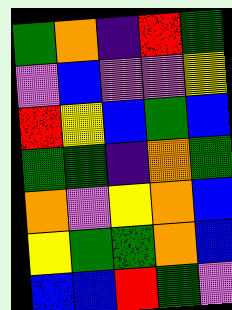[["green", "orange", "indigo", "red", "green"], ["violet", "blue", "violet", "violet", "yellow"], ["red", "yellow", "blue", "green", "blue"], ["green", "green", "indigo", "orange", "green"], ["orange", "violet", "yellow", "orange", "blue"], ["yellow", "green", "green", "orange", "blue"], ["blue", "blue", "red", "green", "violet"]]